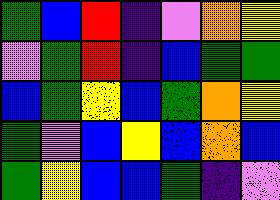[["green", "blue", "red", "indigo", "violet", "orange", "yellow"], ["violet", "green", "red", "indigo", "blue", "green", "green"], ["blue", "green", "yellow", "blue", "green", "orange", "yellow"], ["green", "violet", "blue", "yellow", "blue", "orange", "blue"], ["green", "yellow", "blue", "blue", "green", "indigo", "violet"]]